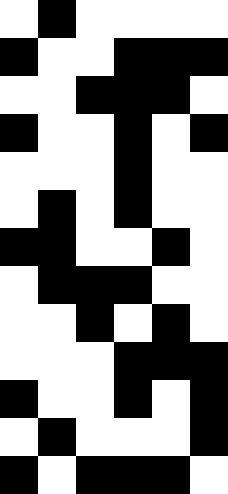[["white", "black", "white", "white", "white", "white"], ["black", "white", "white", "black", "black", "black"], ["white", "white", "black", "black", "black", "white"], ["black", "white", "white", "black", "white", "black"], ["white", "white", "white", "black", "white", "white"], ["white", "black", "white", "black", "white", "white"], ["black", "black", "white", "white", "black", "white"], ["white", "black", "black", "black", "white", "white"], ["white", "white", "black", "white", "black", "white"], ["white", "white", "white", "black", "black", "black"], ["black", "white", "white", "black", "white", "black"], ["white", "black", "white", "white", "white", "black"], ["black", "white", "black", "black", "black", "white"]]